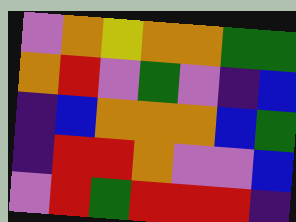[["violet", "orange", "yellow", "orange", "orange", "green", "green"], ["orange", "red", "violet", "green", "violet", "indigo", "blue"], ["indigo", "blue", "orange", "orange", "orange", "blue", "green"], ["indigo", "red", "red", "orange", "violet", "violet", "blue"], ["violet", "red", "green", "red", "red", "red", "indigo"]]